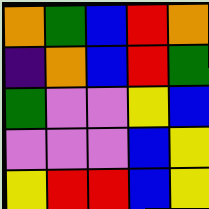[["orange", "green", "blue", "red", "orange"], ["indigo", "orange", "blue", "red", "green"], ["green", "violet", "violet", "yellow", "blue"], ["violet", "violet", "violet", "blue", "yellow"], ["yellow", "red", "red", "blue", "yellow"]]